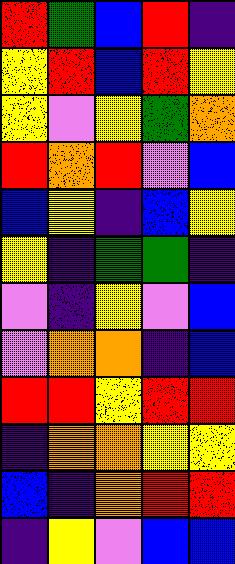[["red", "green", "blue", "red", "indigo"], ["yellow", "red", "blue", "red", "yellow"], ["yellow", "violet", "yellow", "green", "orange"], ["red", "orange", "red", "violet", "blue"], ["blue", "yellow", "indigo", "blue", "yellow"], ["yellow", "indigo", "green", "green", "indigo"], ["violet", "indigo", "yellow", "violet", "blue"], ["violet", "orange", "orange", "indigo", "blue"], ["red", "red", "yellow", "red", "red"], ["indigo", "orange", "orange", "yellow", "yellow"], ["blue", "indigo", "orange", "red", "red"], ["indigo", "yellow", "violet", "blue", "blue"]]